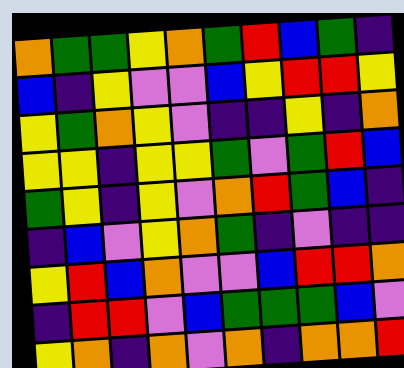[["orange", "green", "green", "yellow", "orange", "green", "red", "blue", "green", "indigo"], ["blue", "indigo", "yellow", "violet", "violet", "blue", "yellow", "red", "red", "yellow"], ["yellow", "green", "orange", "yellow", "violet", "indigo", "indigo", "yellow", "indigo", "orange"], ["yellow", "yellow", "indigo", "yellow", "yellow", "green", "violet", "green", "red", "blue"], ["green", "yellow", "indigo", "yellow", "violet", "orange", "red", "green", "blue", "indigo"], ["indigo", "blue", "violet", "yellow", "orange", "green", "indigo", "violet", "indigo", "indigo"], ["yellow", "red", "blue", "orange", "violet", "violet", "blue", "red", "red", "orange"], ["indigo", "red", "red", "violet", "blue", "green", "green", "green", "blue", "violet"], ["yellow", "orange", "indigo", "orange", "violet", "orange", "indigo", "orange", "orange", "red"]]